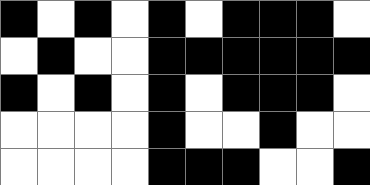[["black", "white", "black", "white", "black", "white", "black", "black", "black", "white"], ["white", "black", "white", "white", "black", "black", "black", "black", "black", "black"], ["black", "white", "black", "white", "black", "white", "black", "black", "black", "white"], ["white", "white", "white", "white", "black", "white", "white", "black", "white", "white"], ["white", "white", "white", "white", "black", "black", "black", "white", "white", "black"]]